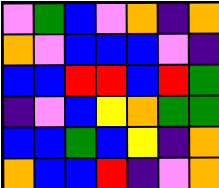[["violet", "green", "blue", "violet", "orange", "indigo", "orange"], ["orange", "violet", "blue", "blue", "blue", "violet", "indigo"], ["blue", "blue", "red", "red", "blue", "red", "green"], ["indigo", "violet", "blue", "yellow", "orange", "green", "green"], ["blue", "blue", "green", "blue", "yellow", "indigo", "orange"], ["orange", "blue", "blue", "red", "indigo", "violet", "orange"]]